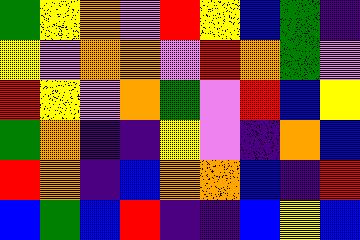[["green", "yellow", "orange", "violet", "red", "yellow", "blue", "green", "indigo"], ["yellow", "violet", "orange", "orange", "violet", "red", "orange", "green", "violet"], ["red", "yellow", "violet", "orange", "green", "violet", "red", "blue", "yellow"], ["green", "orange", "indigo", "indigo", "yellow", "violet", "indigo", "orange", "blue"], ["red", "orange", "indigo", "blue", "orange", "orange", "blue", "indigo", "red"], ["blue", "green", "blue", "red", "indigo", "indigo", "blue", "yellow", "blue"]]